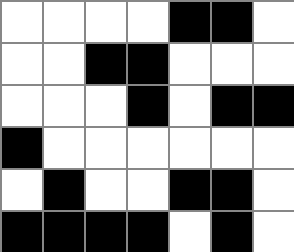[["white", "white", "white", "white", "black", "black", "white"], ["white", "white", "black", "black", "white", "white", "white"], ["white", "white", "white", "black", "white", "black", "black"], ["black", "white", "white", "white", "white", "white", "white"], ["white", "black", "white", "white", "black", "black", "white"], ["black", "black", "black", "black", "white", "black", "white"]]